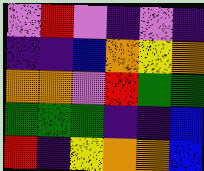[["violet", "red", "violet", "indigo", "violet", "indigo"], ["indigo", "indigo", "blue", "orange", "yellow", "orange"], ["orange", "orange", "violet", "red", "green", "green"], ["green", "green", "green", "indigo", "indigo", "blue"], ["red", "indigo", "yellow", "orange", "orange", "blue"]]